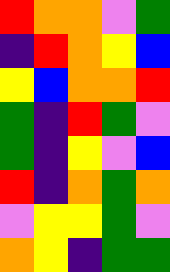[["red", "orange", "orange", "violet", "green"], ["indigo", "red", "orange", "yellow", "blue"], ["yellow", "blue", "orange", "orange", "red"], ["green", "indigo", "red", "green", "violet"], ["green", "indigo", "yellow", "violet", "blue"], ["red", "indigo", "orange", "green", "orange"], ["violet", "yellow", "yellow", "green", "violet"], ["orange", "yellow", "indigo", "green", "green"]]